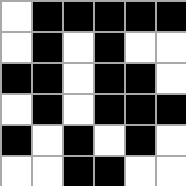[["white", "black", "black", "black", "black", "black"], ["white", "black", "white", "black", "white", "white"], ["black", "black", "white", "black", "black", "white"], ["white", "black", "white", "black", "black", "black"], ["black", "white", "black", "white", "black", "white"], ["white", "white", "black", "black", "white", "white"]]